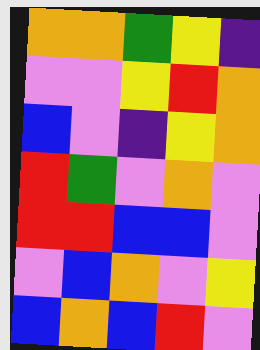[["orange", "orange", "green", "yellow", "indigo"], ["violet", "violet", "yellow", "red", "orange"], ["blue", "violet", "indigo", "yellow", "orange"], ["red", "green", "violet", "orange", "violet"], ["red", "red", "blue", "blue", "violet"], ["violet", "blue", "orange", "violet", "yellow"], ["blue", "orange", "blue", "red", "violet"]]